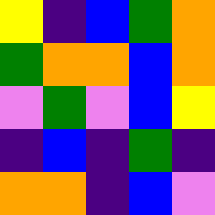[["yellow", "indigo", "blue", "green", "orange"], ["green", "orange", "orange", "blue", "orange"], ["violet", "green", "violet", "blue", "yellow"], ["indigo", "blue", "indigo", "green", "indigo"], ["orange", "orange", "indigo", "blue", "violet"]]